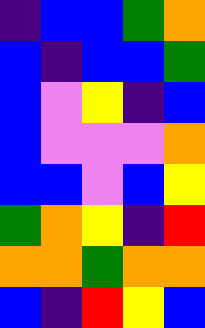[["indigo", "blue", "blue", "green", "orange"], ["blue", "indigo", "blue", "blue", "green"], ["blue", "violet", "yellow", "indigo", "blue"], ["blue", "violet", "violet", "violet", "orange"], ["blue", "blue", "violet", "blue", "yellow"], ["green", "orange", "yellow", "indigo", "red"], ["orange", "orange", "green", "orange", "orange"], ["blue", "indigo", "red", "yellow", "blue"]]